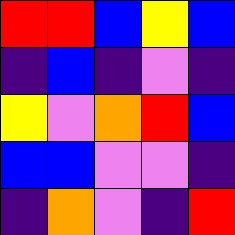[["red", "red", "blue", "yellow", "blue"], ["indigo", "blue", "indigo", "violet", "indigo"], ["yellow", "violet", "orange", "red", "blue"], ["blue", "blue", "violet", "violet", "indigo"], ["indigo", "orange", "violet", "indigo", "red"]]